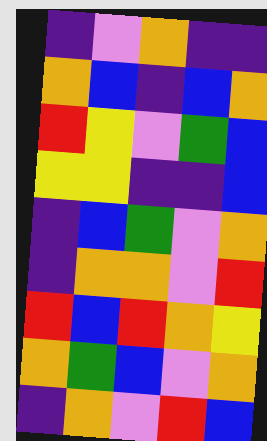[["indigo", "violet", "orange", "indigo", "indigo"], ["orange", "blue", "indigo", "blue", "orange"], ["red", "yellow", "violet", "green", "blue"], ["yellow", "yellow", "indigo", "indigo", "blue"], ["indigo", "blue", "green", "violet", "orange"], ["indigo", "orange", "orange", "violet", "red"], ["red", "blue", "red", "orange", "yellow"], ["orange", "green", "blue", "violet", "orange"], ["indigo", "orange", "violet", "red", "blue"]]